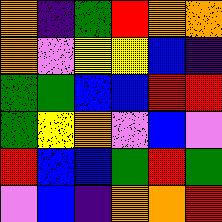[["orange", "indigo", "green", "red", "orange", "orange"], ["orange", "violet", "yellow", "yellow", "blue", "indigo"], ["green", "green", "blue", "blue", "red", "red"], ["green", "yellow", "orange", "violet", "blue", "violet"], ["red", "blue", "blue", "green", "red", "green"], ["violet", "blue", "indigo", "orange", "orange", "red"]]